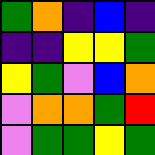[["green", "orange", "indigo", "blue", "indigo"], ["indigo", "indigo", "yellow", "yellow", "green"], ["yellow", "green", "violet", "blue", "orange"], ["violet", "orange", "orange", "green", "red"], ["violet", "green", "green", "yellow", "green"]]